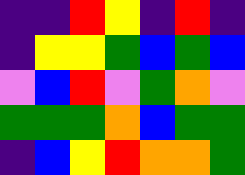[["indigo", "indigo", "red", "yellow", "indigo", "red", "indigo"], ["indigo", "yellow", "yellow", "green", "blue", "green", "blue"], ["violet", "blue", "red", "violet", "green", "orange", "violet"], ["green", "green", "green", "orange", "blue", "green", "green"], ["indigo", "blue", "yellow", "red", "orange", "orange", "green"]]